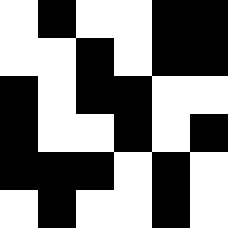[["white", "black", "white", "white", "black", "black"], ["white", "white", "black", "white", "black", "black"], ["black", "white", "black", "black", "white", "white"], ["black", "white", "white", "black", "white", "black"], ["black", "black", "black", "white", "black", "white"], ["white", "black", "white", "white", "black", "white"]]